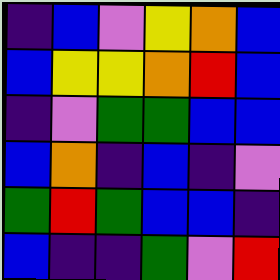[["indigo", "blue", "violet", "yellow", "orange", "blue"], ["blue", "yellow", "yellow", "orange", "red", "blue"], ["indigo", "violet", "green", "green", "blue", "blue"], ["blue", "orange", "indigo", "blue", "indigo", "violet"], ["green", "red", "green", "blue", "blue", "indigo"], ["blue", "indigo", "indigo", "green", "violet", "red"]]